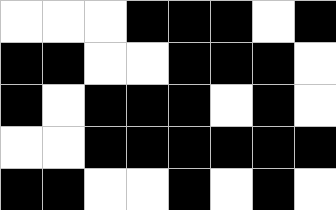[["white", "white", "white", "black", "black", "black", "white", "black"], ["black", "black", "white", "white", "black", "black", "black", "white"], ["black", "white", "black", "black", "black", "white", "black", "white"], ["white", "white", "black", "black", "black", "black", "black", "black"], ["black", "black", "white", "white", "black", "white", "black", "white"]]